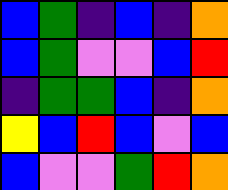[["blue", "green", "indigo", "blue", "indigo", "orange"], ["blue", "green", "violet", "violet", "blue", "red"], ["indigo", "green", "green", "blue", "indigo", "orange"], ["yellow", "blue", "red", "blue", "violet", "blue"], ["blue", "violet", "violet", "green", "red", "orange"]]